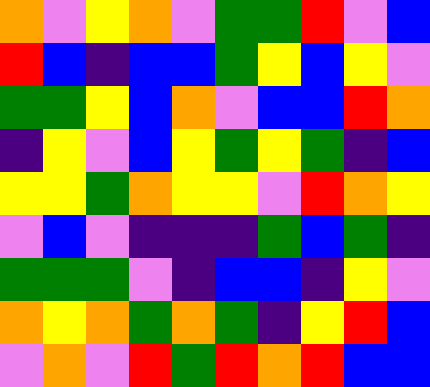[["orange", "violet", "yellow", "orange", "violet", "green", "green", "red", "violet", "blue"], ["red", "blue", "indigo", "blue", "blue", "green", "yellow", "blue", "yellow", "violet"], ["green", "green", "yellow", "blue", "orange", "violet", "blue", "blue", "red", "orange"], ["indigo", "yellow", "violet", "blue", "yellow", "green", "yellow", "green", "indigo", "blue"], ["yellow", "yellow", "green", "orange", "yellow", "yellow", "violet", "red", "orange", "yellow"], ["violet", "blue", "violet", "indigo", "indigo", "indigo", "green", "blue", "green", "indigo"], ["green", "green", "green", "violet", "indigo", "blue", "blue", "indigo", "yellow", "violet"], ["orange", "yellow", "orange", "green", "orange", "green", "indigo", "yellow", "red", "blue"], ["violet", "orange", "violet", "red", "green", "red", "orange", "red", "blue", "blue"]]